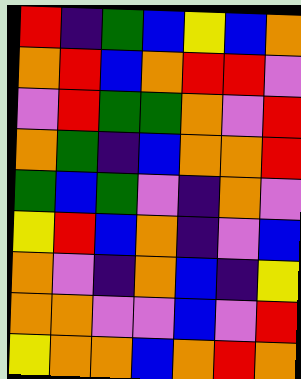[["red", "indigo", "green", "blue", "yellow", "blue", "orange"], ["orange", "red", "blue", "orange", "red", "red", "violet"], ["violet", "red", "green", "green", "orange", "violet", "red"], ["orange", "green", "indigo", "blue", "orange", "orange", "red"], ["green", "blue", "green", "violet", "indigo", "orange", "violet"], ["yellow", "red", "blue", "orange", "indigo", "violet", "blue"], ["orange", "violet", "indigo", "orange", "blue", "indigo", "yellow"], ["orange", "orange", "violet", "violet", "blue", "violet", "red"], ["yellow", "orange", "orange", "blue", "orange", "red", "orange"]]